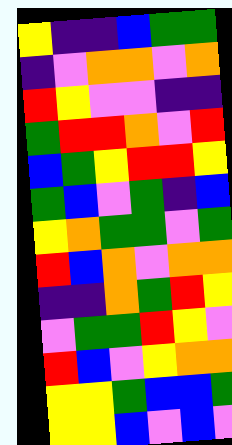[["yellow", "indigo", "indigo", "blue", "green", "green"], ["indigo", "violet", "orange", "orange", "violet", "orange"], ["red", "yellow", "violet", "violet", "indigo", "indigo"], ["green", "red", "red", "orange", "violet", "red"], ["blue", "green", "yellow", "red", "red", "yellow"], ["green", "blue", "violet", "green", "indigo", "blue"], ["yellow", "orange", "green", "green", "violet", "green"], ["red", "blue", "orange", "violet", "orange", "orange"], ["indigo", "indigo", "orange", "green", "red", "yellow"], ["violet", "green", "green", "red", "yellow", "violet"], ["red", "blue", "violet", "yellow", "orange", "orange"], ["yellow", "yellow", "green", "blue", "blue", "green"], ["yellow", "yellow", "blue", "violet", "blue", "violet"]]